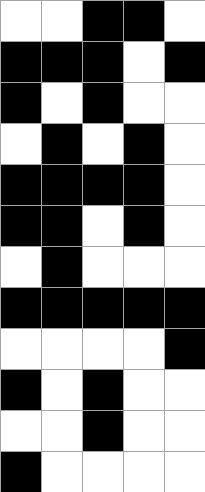[["white", "white", "black", "black", "white"], ["black", "black", "black", "white", "black"], ["black", "white", "black", "white", "white"], ["white", "black", "white", "black", "white"], ["black", "black", "black", "black", "white"], ["black", "black", "white", "black", "white"], ["white", "black", "white", "white", "white"], ["black", "black", "black", "black", "black"], ["white", "white", "white", "white", "black"], ["black", "white", "black", "white", "white"], ["white", "white", "black", "white", "white"], ["black", "white", "white", "white", "white"]]